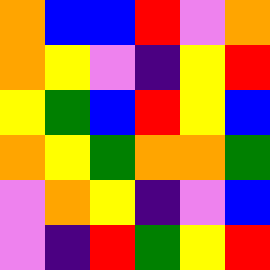[["orange", "blue", "blue", "red", "violet", "orange"], ["orange", "yellow", "violet", "indigo", "yellow", "red"], ["yellow", "green", "blue", "red", "yellow", "blue"], ["orange", "yellow", "green", "orange", "orange", "green"], ["violet", "orange", "yellow", "indigo", "violet", "blue"], ["violet", "indigo", "red", "green", "yellow", "red"]]